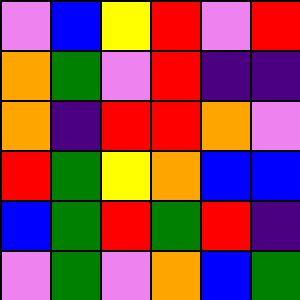[["violet", "blue", "yellow", "red", "violet", "red"], ["orange", "green", "violet", "red", "indigo", "indigo"], ["orange", "indigo", "red", "red", "orange", "violet"], ["red", "green", "yellow", "orange", "blue", "blue"], ["blue", "green", "red", "green", "red", "indigo"], ["violet", "green", "violet", "orange", "blue", "green"]]